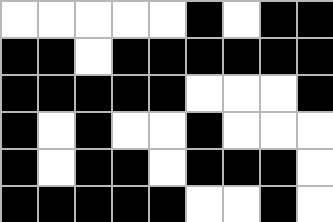[["white", "white", "white", "white", "white", "black", "white", "black", "black"], ["black", "black", "white", "black", "black", "black", "black", "black", "black"], ["black", "black", "black", "black", "black", "white", "white", "white", "black"], ["black", "white", "black", "white", "white", "black", "white", "white", "white"], ["black", "white", "black", "black", "white", "black", "black", "black", "white"], ["black", "black", "black", "black", "black", "white", "white", "black", "white"]]